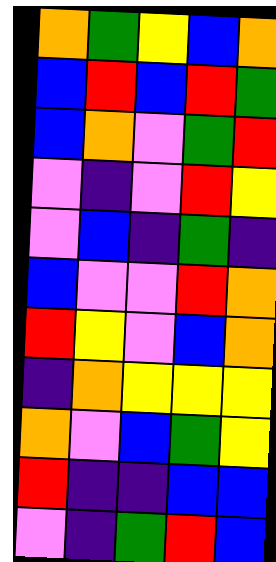[["orange", "green", "yellow", "blue", "orange"], ["blue", "red", "blue", "red", "green"], ["blue", "orange", "violet", "green", "red"], ["violet", "indigo", "violet", "red", "yellow"], ["violet", "blue", "indigo", "green", "indigo"], ["blue", "violet", "violet", "red", "orange"], ["red", "yellow", "violet", "blue", "orange"], ["indigo", "orange", "yellow", "yellow", "yellow"], ["orange", "violet", "blue", "green", "yellow"], ["red", "indigo", "indigo", "blue", "blue"], ["violet", "indigo", "green", "red", "blue"]]